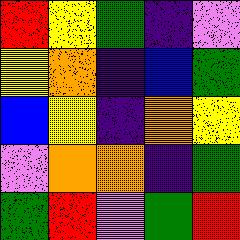[["red", "yellow", "green", "indigo", "violet"], ["yellow", "orange", "indigo", "blue", "green"], ["blue", "yellow", "indigo", "orange", "yellow"], ["violet", "orange", "orange", "indigo", "green"], ["green", "red", "violet", "green", "red"]]